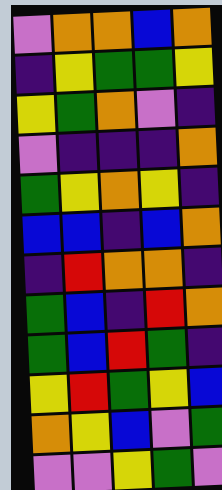[["violet", "orange", "orange", "blue", "orange"], ["indigo", "yellow", "green", "green", "yellow"], ["yellow", "green", "orange", "violet", "indigo"], ["violet", "indigo", "indigo", "indigo", "orange"], ["green", "yellow", "orange", "yellow", "indigo"], ["blue", "blue", "indigo", "blue", "orange"], ["indigo", "red", "orange", "orange", "indigo"], ["green", "blue", "indigo", "red", "orange"], ["green", "blue", "red", "green", "indigo"], ["yellow", "red", "green", "yellow", "blue"], ["orange", "yellow", "blue", "violet", "green"], ["violet", "violet", "yellow", "green", "violet"]]